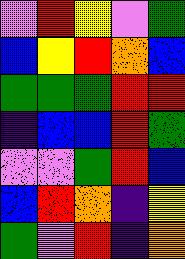[["violet", "red", "yellow", "violet", "green"], ["blue", "yellow", "red", "orange", "blue"], ["green", "green", "green", "red", "red"], ["indigo", "blue", "blue", "red", "green"], ["violet", "violet", "green", "red", "blue"], ["blue", "red", "orange", "indigo", "yellow"], ["green", "violet", "red", "indigo", "orange"]]